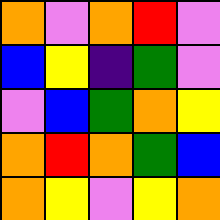[["orange", "violet", "orange", "red", "violet"], ["blue", "yellow", "indigo", "green", "violet"], ["violet", "blue", "green", "orange", "yellow"], ["orange", "red", "orange", "green", "blue"], ["orange", "yellow", "violet", "yellow", "orange"]]